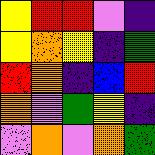[["yellow", "red", "red", "violet", "indigo"], ["yellow", "orange", "yellow", "indigo", "green"], ["red", "orange", "indigo", "blue", "red"], ["orange", "violet", "green", "yellow", "indigo"], ["violet", "orange", "violet", "orange", "green"]]